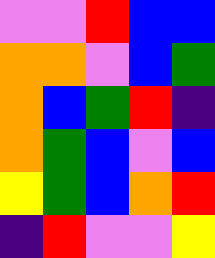[["violet", "violet", "red", "blue", "blue"], ["orange", "orange", "violet", "blue", "green"], ["orange", "blue", "green", "red", "indigo"], ["orange", "green", "blue", "violet", "blue"], ["yellow", "green", "blue", "orange", "red"], ["indigo", "red", "violet", "violet", "yellow"]]